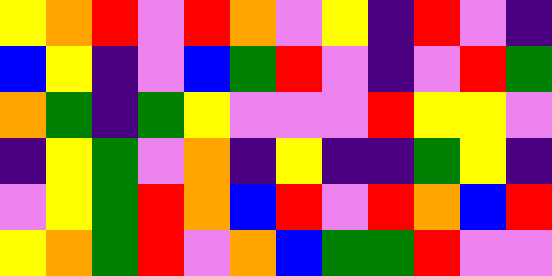[["yellow", "orange", "red", "violet", "red", "orange", "violet", "yellow", "indigo", "red", "violet", "indigo"], ["blue", "yellow", "indigo", "violet", "blue", "green", "red", "violet", "indigo", "violet", "red", "green"], ["orange", "green", "indigo", "green", "yellow", "violet", "violet", "violet", "red", "yellow", "yellow", "violet"], ["indigo", "yellow", "green", "violet", "orange", "indigo", "yellow", "indigo", "indigo", "green", "yellow", "indigo"], ["violet", "yellow", "green", "red", "orange", "blue", "red", "violet", "red", "orange", "blue", "red"], ["yellow", "orange", "green", "red", "violet", "orange", "blue", "green", "green", "red", "violet", "violet"]]